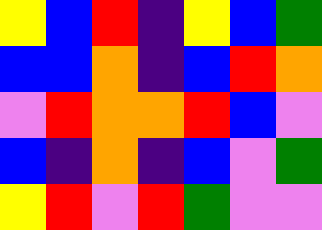[["yellow", "blue", "red", "indigo", "yellow", "blue", "green"], ["blue", "blue", "orange", "indigo", "blue", "red", "orange"], ["violet", "red", "orange", "orange", "red", "blue", "violet"], ["blue", "indigo", "orange", "indigo", "blue", "violet", "green"], ["yellow", "red", "violet", "red", "green", "violet", "violet"]]